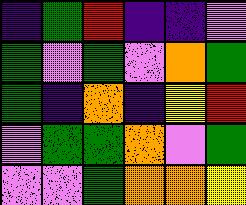[["indigo", "green", "red", "indigo", "indigo", "violet"], ["green", "violet", "green", "violet", "orange", "green"], ["green", "indigo", "orange", "indigo", "yellow", "red"], ["violet", "green", "green", "orange", "violet", "green"], ["violet", "violet", "green", "orange", "orange", "yellow"]]